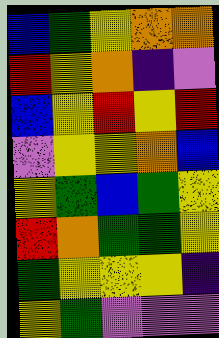[["blue", "green", "yellow", "orange", "orange"], ["red", "yellow", "orange", "indigo", "violet"], ["blue", "yellow", "red", "yellow", "red"], ["violet", "yellow", "yellow", "orange", "blue"], ["yellow", "green", "blue", "green", "yellow"], ["red", "orange", "green", "green", "yellow"], ["green", "yellow", "yellow", "yellow", "indigo"], ["yellow", "green", "violet", "violet", "violet"]]